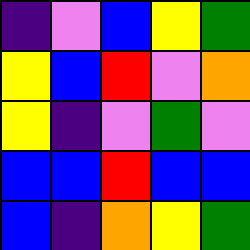[["indigo", "violet", "blue", "yellow", "green"], ["yellow", "blue", "red", "violet", "orange"], ["yellow", "indigo", "violet", "green", "violet"], ["blue", "blue", "red", "blue", "blue"], ["blue", "indigo", "orange", "yellow", "green"]]